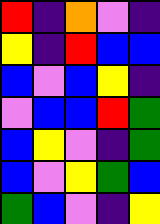[["red", "indigo", "orange", "violet", "indigo"], ["yellow", "indigo", "red", "blue", "blue"], ["blue", "violet", "blue", "yellow", "indigo"], ["violet", "blue", "blue", "red", "green"], ["blue", "yellow", "violet", "indigo", "green"], ["blue", "violet", "yellow", "green", "blue"], ["green", "blue", "violet", "indigo", "yellow"]]